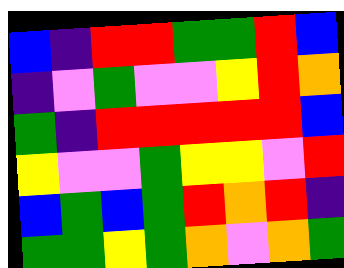[["blue", "indigo", "red", "red", "green", "green", "red", "blue"], ["indigo", "violet", "green", "violet", "violet", "yellow", "red", "orange"], ["green", "indigo", "red", "red", "red", "red", "red", "blue"], ["yellow", "violet", "violet", "green", "yellow", "yellow", "violet", "red"], ["blue", "green", "blue", "green", "red", "orange", "red", "indigo"], ["green", "green", "yellow", "green", "orange", "violet", "orange", "green"]]